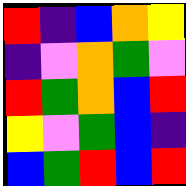[["red", "indigo", "blue", "orange", "yellow"], ["indigo", "violet", "orange", "green", "violet"], ["red", "green", "orange", "blue", "red"], ["yellow", "violet", "green", "blue", "indigo"], ["blue", "green", "red", "blue", "red"]]